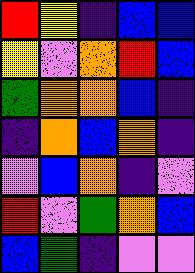[["red", "yellow", "indigo", "blue", "blue"], ["yellow", "violet", "orange", "red", "blue"], ["green", "orange", "orange", "blue", "indigo"], ["indigo", "orange", "blue", "orange", "indigo"], ["violet", "blue", "orange", "indigo", "violet"], ["red", "violet", "green", "orange", "blue"], ["blue", "green", "indigo", "violet", "violet"]]